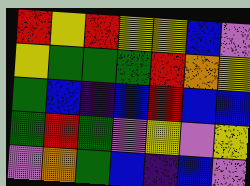[["red", "yellow", "red", "yellow", "yellow", "blue", "violet"], ["yellow", "green", "green", "green", "red", "orange", "yellow"], ["green", "blue", "indigo", "blue", "red", "blue", "blue"], ["green", "red", "green", "violet", "yellow", "violet", "yellow"], ["violet", "orange", "green", "blue", "indigo", "blue", "violet"]]